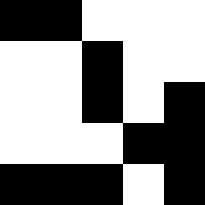[["black", "black", "white", "white", "white"], ["white", "white", "black", "white", "white"], ["white", "white", "black", "white", "black"], ["white", "white", "white", "black", "black"], ["black", "black", "black", "white", "black"]]